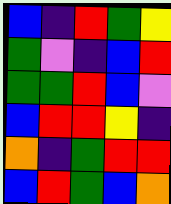[["blue", "indigo", "red", "green", "yellow"], ["green", "violet", "indigo", "blue", "red"], ["green", "green", "red", "blue", "violet"], ["blue", "red", "red", "yellow", "indigo"], ["orange", "indigo", "green", "red", "red"], ["blue", "red", "green", "blue", "orange"]]